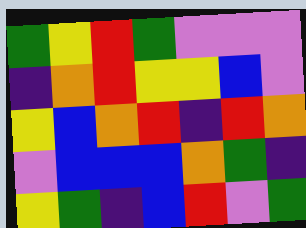[["green", "yellow", "red", "green", "violet", "violet", "violet"], ["indigo", "orange", "red", "yellow", "yellow", "blue", "violet"], ["yellow", "blue", "orange", "red", "indigo", "red", "orange"], ["violet", "blue", "blue", "blue", "orange", "green", "indigo"], ["yellow", "green", "indigo", "blue", "red", "violet", "green"]]